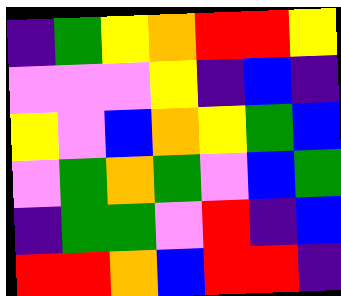[["indigo", "green", "yellow", "orange", "red", "red", "yellow"], ["violet", "violet", "violet", "yellow", "indigo", "blue", "indigo"], ["yellow", "violet", "blue", "orange", "yellow", "green", "blue"], ["violet", "green", "orange", "green", "violet", "blue", "green"], ["indigo", "green", "green", "violet", "red", "indigo", "blue"], ["red", "red", "orange", "blue", "red", "red", "indigo"]]